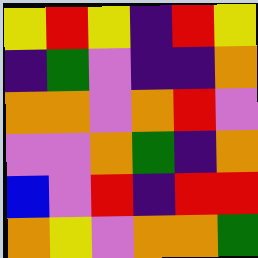[["yellow", "red", "yellow", "indigo", "red", "yellow"], ["indigo", "green", "violet", "indigo", "indigo", "orange"], ["orange", "orange", "violet", "orange", "red", "violet"], ["violet", "violet", "orange", "green", "indigo", "orange"], ["blue", "violet", "red", "indigo", "red", "red"], ["orange", "yellow", "violet", "orange", "orange", "green"]]